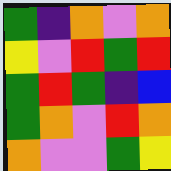[["green", "indigo", "orange", "violet", "orange"], ["yellow", "violet", "red", "green", "red"], ["green", "red", "green", "indigo", "blue"], ["green", "orange", "violet", "red", "orange"], ["orange", "violet", "violet", "green", "yellow"]]